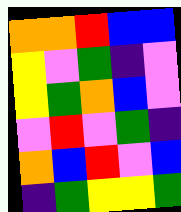[["orange", "orange", "red", "blue", "blue"], ["yellow", "violet", "green", "indigo", "violet"], ["yellow", "green", "orange", "blue", "violet"], ["violet", "red", "violet", "green", "indigo"], ["orange", "blue", "red", "violet", "blue"], ["indigo", "green", "yellow", "yellow", "green"]]